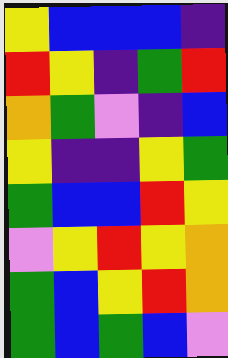[["yellow", "blue", "blue", "blue", "indigo"], ["red", "yellow", "indigo", "green", "red"], ["orange", "green", "violet", "indigo", "blue"], ["yellow", "indigo", "indigo", "yellow", "green"], ["green", "blue", "blue", "red", "yellow"], ["violet", "yellow", "red", "yellow", "orange"], ["green", "blue", "yellow", "red", "orange"], ["green", "blue", "green", "blue", "violet"]]